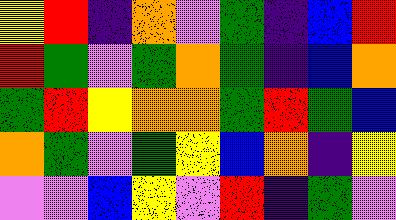[["yellow", "red", "indigo", "orange", "violet", "green", "indigo", "blue", "red"], ["red", "green", "violet", "green", "orange", "green", "indigo", "blue", "orange"], ["green", "red", "yellow", "orange", "orange", "green", "red", "green", "blue"], ["orange", "green", "violet", "green", "yellow", "blue", "orange", "indigo", "yellow"], ["violet", "violet", "blue", "yellow", "violet", "red", "indigo", "green", "violet"]]